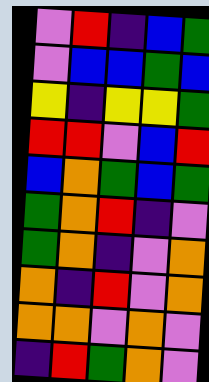[["violet", "red", "indigo", "blue", "green"], ["violet", "blue", "blue", "green", "blue"], ["yellow", "indigo", "yellow", "yellow", "green"], ["red", "red", "violet", "blue", "red"], ["blue", "orange", "green", "blue", "green"], ["green", "orange", "red", "indigo", "violet"], ["green", "orange", "indigo", "violet", "orange"], ["orange", "indigo", "red", "violet", "orange"], ["orange", "orange", "violet", "orange", "violet"], ["indigo", "red", "green", "orange", "violet"]]